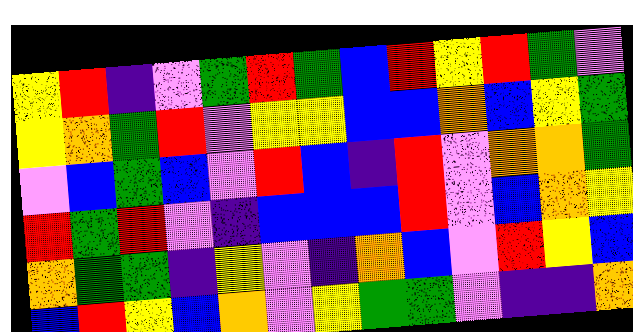[["yellow", "red", "indigo", "violet", "green", "red", "green", "blue", "red", "yellow", "red", "green", "violet"], ["yellow", "orange", "green", "red", "violet", "yellow", "yellow", "blue", "blue", "orange", "blue", "yellow", "green"], ["violet", "blue", "green", "blue", "violet", "red", "blue", "indigo", "red", "violet", "orange", "orange", "green"], ["red", "green", "red", "violet", "indigo", "blue", "blue", "blue", "red", "violet", "blue", "orange", "yellow"], ["orange", "green", "green", "indigo", "yellow", "violet", "indigo", "orange", "blue", "violet", "red", "yellow", "blue"], ["blue", "red", "yellow", "blue", "orange", "violet", "yellow", "green", "green", "violet", "indigo", "indigo", "orange"]]